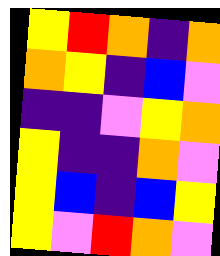[["yellow", "red", "orange", "indigo", "orange"], ["orange", "yellow", "indigo", "blue", "violet"], ["indigo", "indigo", "violet", "yellow", "orange"], ["yellow", "indigo", "indigo", "orange", "violet"], ["yellow", "blue", "indigo", "blue", "yellow"], ["yellow", "violet", "red", "orange", "violet"]]